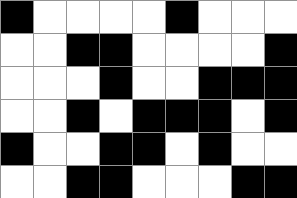[["black", "white", "white", "white", "white", "black", "white", "white", "white"], ["white", "white", "black", "black", "white", "white", "white", "white", "black"], ["white", "white", "white", "black", "white", "white", "black", "black", "black"], ["white", "white", "black", "white", "black", "black", "black", "white", "black"], ["black", "white", "white", "black", "black", "white", "black", "white", "white"], ["white", "white", "black", "black", "white", "white", "white", "black", "black"]]